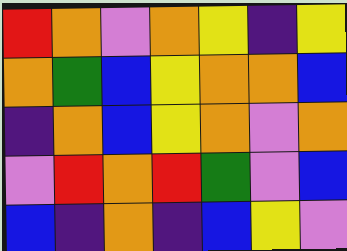[["red", "orange", "violet", "orange", "yellow", "indigo", "yellow"], ["orange", "green", "blue", "yellow", "orange", "orange", "blue"], ["indigo", "orange", "blue", "yellow", "orange", "violet", "orange"], ["violet", "red", "orange", "red", "green", "violet", "blue"], ["blue", "indigo", "orange", "indigo", "blue", "yellow", "violet"]]